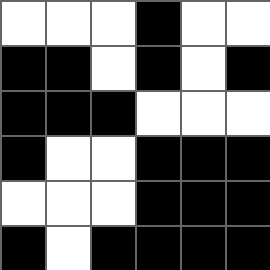[["white", "white", "white", "black", "white", "white"], ["black", "black", "white", "black", "white", "black"], ["black", "black", "black", "white", "white", "white"], ["black", "white", "white", "black", "black", "black"], ["white", "white", "white", "black", "black", "black"], ["black", "white", "black", "black", "black", "black"]]